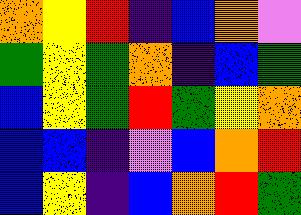[["orange", "yellow", "red", "indigo", "blue", "orange", "violet"], ["green", "yellow", "green", "orange", "indigo", "blue", "green"], ["blue", "yellow", "green", "red", "green", "yellow", "orange"], ["blue", "blue", "indigo", "violet", "blue", "orange", "red"], ["blue", "yellow", "indigo", "blue", "orange", "red", "green"]]